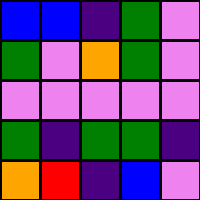[["blue", "blue", "indigo", "green", "violet"], ["green", "violet", "orange", "green", "violet"], ["violet", "violet", "violet", "violet", "violet"], ["green", "indigo", "green", "green", "indigo"], ["orange", "red", "indigo", "blue", "violet"]]